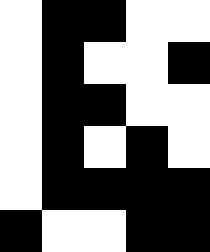[["white", "black", "black", "white", "white"], ["white", "black", "white", "white", "black"], ["white", "black", "black", "white", "white"], ["white", "black", "white", "black", "white"], ["white", "black", "black", "black", "black"], ["black", "white", "white", "black", "black"]]